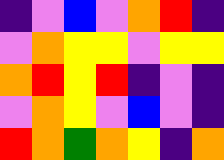[["indigo", "violet", "blue", "violet", "orange", "red", "indigo"], ["violet", "orange", "yellow", "yellow", "violet", "yellow", "yellow"], ["orange", "red", "yellow", "red", "indigo", "violet", "indigo"], ["violet", "orange", "yellow", "violet", "blue", "violet", "indigo"], ["red", "orange", "green", "orange", "yellow", "indigo", "orange"]]